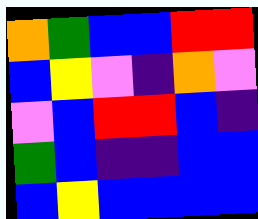[["orange", "green", "blue", "blue", "red", "red"], ["blue", "yellow", "violet", "indigo", "orange", "violet"], ["violet", "blue", "red", "red", "blue", "indigo"], ["green", "blue", "indigo", "indigo", "blue", "blue"], ["blue", "yellow", "blue", "blue", "blue", "blue"]]